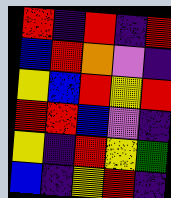[["red", "indigo", "red", "indigo", "red"], ["blue", "red", "orange", "violet", "indigo"], ["yellow", "blue", "red", "yellow", "red"], ["red", "red", "blue", "violet", "indigo"], ["yellow", "indigo", "red", "yellow", "green"], ["blue", "indigo", "yellow", "red", "indigo"]]